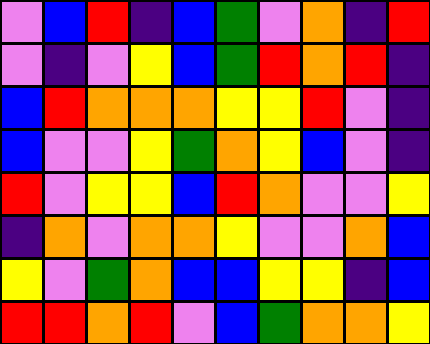[["violet", "blue", "red", "indigo", "blue", "green", "violet", "orange", "indigo", "red"], ["violet", "indigo", "violet", "yellow", "blue", "green", "red", "orange", "red", "indigo"], ["blue", "red", "orange", "orange", "orange", "yellow", "yellow", "red", "violet", "indigo"], ["blue", "violet", "violet", "yellow", "green", "orange", "yellow", "blue", "violet", "indigo"], ["red", "violet", "yellow", "yellow", "blue", "red", "orange", "violet", "violet", "yellow"], ["indigo", "orange", "violet", "orange", "orange", "yellow", "violet", "violet", "orange", "blue"], ["yellow", "violet", "green", "orange", "blue", "blue", "yellow", "yellow", "indigo", "blue"], ["red", "red", "orange", "red", "violet", "blue", "green", "orange", "orange", "yellow"]]